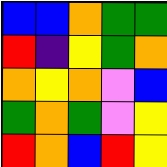[["blue", "blue", "orange", "green", "green"], ["red", "indigo", "yellow", "green", "orange"], ["orange", "yellow", "orange", "violet", "blue"], ["green", "orange", "green", "violet", "yellow"], ["red", "orange", "blue", "red", "yellow"]]